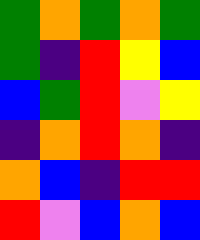[["green", "orange", "green", "orange", "green"], ["green", "indigo", "red", "yellow", "blue"], ["blue", "green", "red", "violet", "yellow"], ["indigo", "orange", "red", "orange", "indigo"], ["orange", "blue", "indigo", "red", "red"], ["red", "violet", "blue", "orange", "blue"]]